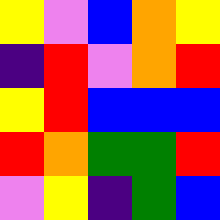[["yellow", "violet", "blue", "orange", "yellow"], ["indigo", "red", "violet", "orange", "red"], ["yellow", "red", "blue", "blue", "blue"], ["red", "orange", "green", "green", "red"], ["violet", "yellow", "indigo", "green", "blue"]]